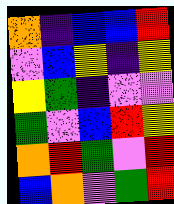[["orange", "indigo", "blue", "blue", "red"], ["violet", "blue", "yellow", "indigo", "yellow"], ["yellow", "green", "indigo", "violet", "violet"], ["green", "violet", "blue", "red", "yellow"], ["orange", "red", "green", "violet", "red"], ["blue", "orange", "violet", "green", "red"]]